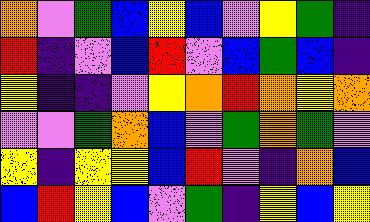[["orange", "violet", "green", "blue", "yellow", "blue", "violet", "yellow", "green", "indigo"], ["red", "indigo", "violet", "blue", "red", "violet", "blue", "green", "blue", "indigo"], ["yellow", "indigo", "indigo", "violet", "yellow", "orange", "red", "orange", "yellow", "orange"], ["violet", "violet", "green", "orange", "blue", "violet", "green", "orange", "green", "violet"], ["yellow", "indigo", "yellow", "yellow", "blue", "red", "violet", "indigo", "orange", "blue"], ["blue", "red", "yellow", "blue", "violet", "green", "indigo", "yellow", "blue", "yellow"]]